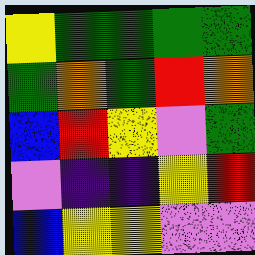[["yellow", "green", "green", "green", "green"], ["green", "orange", "green", "red", "orange"], ["blue", "red", "yellow", "violet", "green"], ["violet", "indigo", "indigo", "yellow", "red"], ["blue", "yellow", "yellow", "violet", "violet"]]